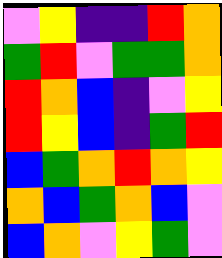[["violet", "yellow", "indigo", "indigo", "red", "orange"], ["green", "red", "violet", "green", "green", "orange"], ["red", "orange", "blue", "indigo", "violet", "yellow"], ["red", "yellow", "blue", "indigo", "green", "red"], ["blue", "green", "orange", "red", "orange", "yellow"], ["orange", "blue", "green", "orange", "blue", "violet"], ["blue", "orange", "violet", "yellow", "green", "violet"]]